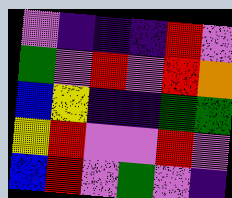[["violet", "indigo", "indigo", "indigo", "red", "violet"], ["green", "violet", "red", "violet", "red", "orange"], ["blue", "yellow", "indigo", "indigo", "green", "green"], ["yellow", "red", "violet", "violet", "red", "violet"], ["blue", "red", "violet", "green", "violet", "indigo"]]